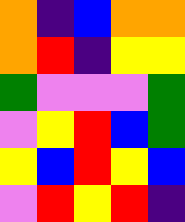[["orange", "indigo", "blue", "orange", "orange"], ["orange", "red", "indigo", "yellow", "yellow"], ["green", "violet", "violet", "violet", "green"], ["violet", "yellow", "red", "blue", "green"], ["yellow", "blue", "red", "yellow", "blue"], ["violet", "red", "yellow", "red", "indigo"]]